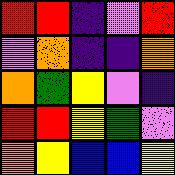[["red", "red", "indigo", "violet", "red"], ["violet", "orange", "indigo", "indigo", "orange"], ["orange", "green", "yellow", "violet", "indigo"], ["red", "red", "yellow", "green", "violet"], ["orange", "yellow", "blue", "blue", "yellow"]]